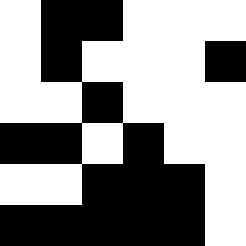[["white", "black", "black", "white", "white", "white"], ["white", "black", "white", "white", "white", "black"], ["white", "white", "black", "white", "white", "white"], ["black", "black", "white", "black", "white", "white"], ["white", "white", "black", "black", "black", "white"], ["black", "black", "black", "black", "black", "white"]]